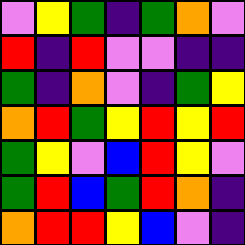[["violet", "yellow", "green", "indigo", "green", "orange", "violet"], ["red", "indigo", "red", "violet", "violet", "indigo", "indigo"], ["green", "indigo", "orange", "violet", "indigo", "green", "yellow"], ["orange", "red", "green", "yellow", "red", "yellow", "red"], ["green", "yellow", "violet", "blue", "red", "yellow", "violet"], ["green", "red", "blue", "green", "red", "orange", "indigo"], ["orange", "red", "red", "yellow", "blue", "violet", "indigo"]]